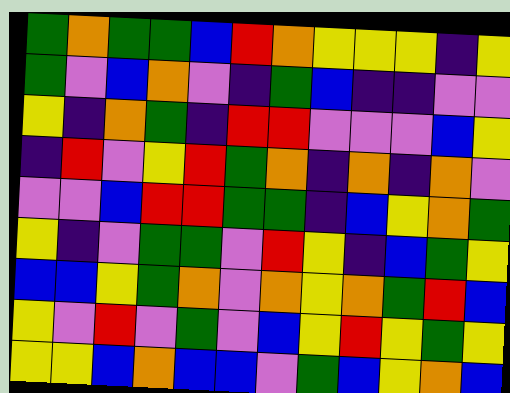[["green", "orange", "green", "green", "blue", "red", "orange", "yellow", "yellow", "yellow", "indigo", "yellow"], ["green", "violet", "blue", "orange", "violet", "indigo", "green", "blue", "indigo", "indigo", "violet", "violet"], ["yellow", "indigo", "orange", "green", "indigo", "red", "red", "violet", "violet", "violet", "blue", "yellow"], ["indigo", "red", "violet", "yellow", "red", "green", "orange", "indigo", "orange", "indigo", "orange", "violet"], ["violet", "violet", "blue", "red", "red", "green", "green", "indigo", "blue", "yellow", "orange", "green"], ["yellow", "indigo", "violet", "green", "green", "violet", "red", "yellow", "indigo", "blue", "green", "yellow"], ["blue", "blue", "yellow", "green", "orange", "violet", "orange", "yellow", "orange", "green", "red", "blue"], ["yellow", "violet", "red", "violet", "green", "violet", "blue", "yellow", "red", "yellow", "green", "yellow"], ["yellow", "yellow", "blue", "orange", "blue", "blue", "violet", "green", "blue", "yellow", "orange", "blue"]]